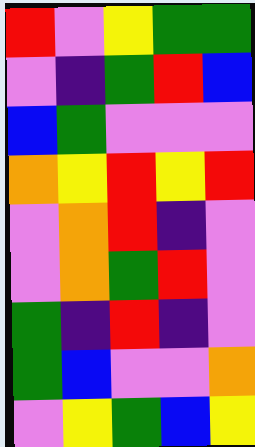[["red", "violet", "yellow", "green", "green"], ["violet", "indigo", "green", "red", "blue"], ["blue", "green", "violet", "violet", "violet"], ["orange", "yellow", "red", "yellow", "red"], ["violet", "orange", "red", "indigo", "violet"], ["violet", "orange", "green", "red", "violet"], ["green", "indigo", "red", "indigo", "violet"], ["green", "blue", "violet", "violet", "orange"], ["violet", "yellow", "green", "blue", "yellow"]]